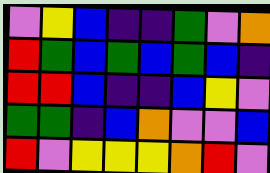[["violet", "yellow", "blue", "indigo", "indigo", "green", "violet", "orange"], ["red", "green", "blue", "green", "blue", "green", "blue", "indigo"], ["red", "red", "blue", "indigo", "indigo", "blue", "yellow", "violet"], ["green", "green", "indigo", "blue", "orange", "violet", "violet", "blue"], ["red", "violet", "yellow", "yellow", "yellow", "orange", "red", "violet"]]